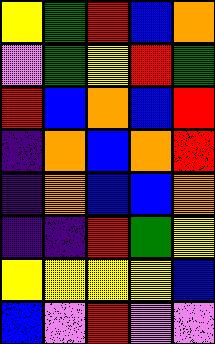[["yellow", "green", "red", "blue", "orange"], ["violet", "green", "yellow", "red", "green"], ["red", "blue", "orange", "blue", "red"], ["indigo", "orange", "blue", "orange", "red"], ["indigo", "orange", "blue", "blue", "orange"], ["indigo", "indigo", "red", "green", "yellow"], ["yellow", "yellow", "yellow", "yellow", "blue"], ["blue", "violet", "red", "violet", "violet"]]